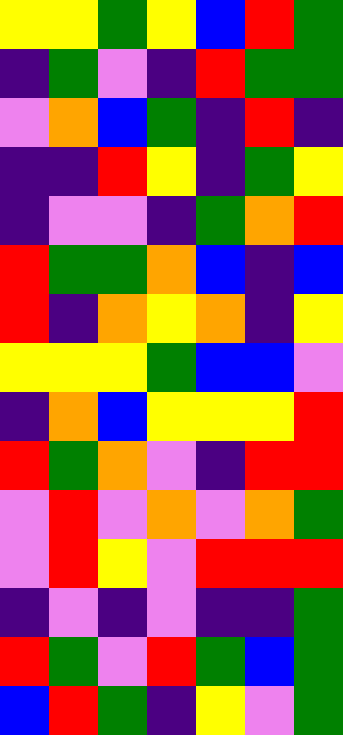[["yellow", "yellow", "green", "yellow", "blue", "red", "green"], ["indigo", "green", "violet", "indigo", "red", "green", "green"], ["violet", "orange", "blue", "green", "indigo", "red", "indigo"], ["indigo", "indigo", "red", "yellow", "indigo", "green", "yellow"], ["indigo", "violet", "violet", "indigo", "green", "orange", "red"], ["red", "green", "green", "orange", "blue", "indigo", "blue"], ["red", "indigo", "orange", "yellow", "orange", "indigo", "yellow"], ["yellow", "yellow", "yellow", "green", "blue", "blue", "violet"], ["indigo", "orange", "blue", "yellow", "yellow", "yellow", "red"], ["red", "green", "orange", "violet", "indigo", "red", "red"], ["violet", "red", "violet", "orange", "violet", "orange", "green"], ["violet", "red", "yellow", "violet", "red", "red", "red"], ["indigo", "violet", "indigo", "violet", "indigo", "indigo", "green"], ["red", "green", "violet", "red", "green", "blue", "green"], ["blue", "red", "green", "indigo", "yellow", "violet", "green"]]